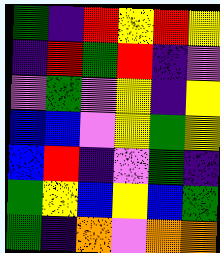[["green", "indigo", "red", "yellow", "red", "yellow"], ["indigo", "red", "green", "red", "indigo", "violet"], ["violet", "green", "violet", "yellow", "indigo", "yellow"], ["blue", "blue", "violet", "yellow", "green", "yellow"], ["blue", "red", "indigo", "violet", "green", "indigo"], ["green", "yellow", "blue", "yellow", "blue", "green"], ["green", "indigo", "orange", "violet", "orange", "orange"]]